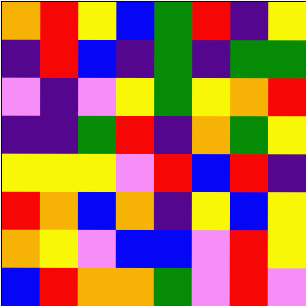[["orange", "red", "yellow", "blue", "green", "red", "indigo", "yellow"], ["indigo", "red", "blue", "indigo", "green", "indigo", "green", "green"], ["violet", "indigo", "violet", "yellow", "green", "yellow", "orange", "red"], ["indigo", "indigo", "green", "red", "indigo", "orange", "green", "yellow"], ["yellow", "yellow", "yellow", "violet", "red", "blue", "red", "indigo"], ["red", "orange", "blue", "orange", "indigo", "yellow", "blue", "yellow"], ["orange", "yellow", "violet", "blue", "blue", "violet", "red", "yellow"], ["blue", "red", "orange", "orange", "green", "violet", "red", "violet"]]